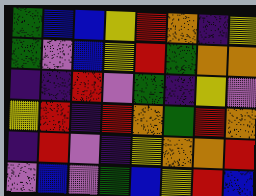[["green", "blue", "blue", "yellow", "red", "orange", "indigo", "yellow"], ["green", "violet", "blue", "yellow", "red", "green", "orange", "orange"], ["indigo", "indigo", "red", "violet", "green", "indigo", "yellow", "violet"], ["yellow", "red", "indigo", "red", "orange", "green", "red", "orange"], ["indigo", "red", "violet", "indigo", "yellow", "orange", "orange", "red"], ["violet", "blue", "violet", "green", "blue", "yellow", "red", "blue"]]